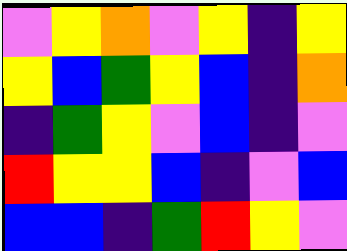[["violet", "yellow", "orange", "violet", "yellow", "indigo", "yellow"], ["yellow", "blue", "green", "yellow", "blue", "indigo", "orange"], ["indigo", "green", "yellow", "violet", "blue", "indigo", "violet"], ["red", "yellow", "yellow", "blue", "indigo", "violet", "blue"], ["blue", "blue", "indigo", "green", "red", "yellow", "violet"]]